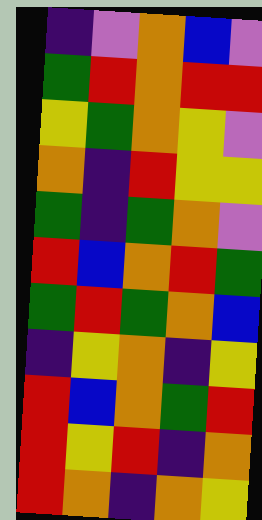[["indigo", "violet", "orange", "blue", "violet"], ["green", "red", "orange", "red", "red"], ["yellow", "green", "orange", "yellow", "violet"], ["orange", "indigo", "red", "yellow", "yellow"], ["green", "indigo", "green", "orange", "violet"], ["red", "blue", "orange", "red", "green"], ["green", "red", "green", "orange", "blue"], ["indigo", "yellow", "orange", "indigo", "yellow"], ["red", "blue", "orange", "green", "red"], ["red", "yellow", "red", "indigo", "orange"], ["red", "orange", "indigo", "orange", "yellow"]]